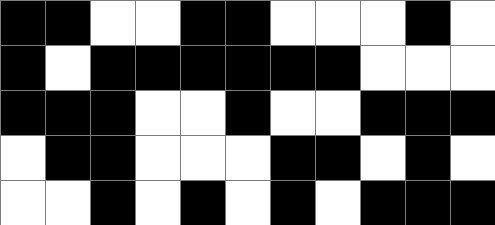[["black", "black", "white", "white", "black", "black", "white", "white", "white", "black", "white"], ["black", "white", "black", "black", "black", "black", "black", "black", "white", "white", "white"], ["black", "black", "black", "white", "white", "black", "white", "white", "black", "black", "black"], ["white", "black", "black", "white", "white", "white", "black", "black", "white", "black", "white"], ["white", "white", "black", "white", "black", "white", "black", "white", "black", "black", "black"]]